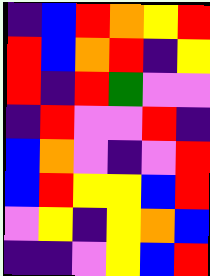[["indigo", "blue", "red", "orange", "yellow", "red"], ["red", "blue", "orange", "red", "indigo", "yellow"], ["red", "indigo", "red", "green", "violet", "violet"], ["indigo", "red", "violet", "violet", "red", "indigo"], ["blue", "orange", "violet", "indigo", "violet", "red"], ["blue", "red", "yellow", "yellow", "blue", "red"], ["violet", "yellow", "indigo", "yellow", "orange", "blue"], ["indigo", "indigo", "violet", "yellow", "blue", "red"]]